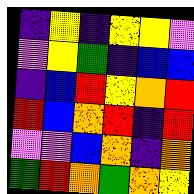[["indigo", "yellow", "indigo", "yellow", "yellow", "violet"], ["violet", "yellow", "green", "indigo", "blue", "blue"], ["indigo", "blue", "red", "yellow", "orange", "red"], ["red", "blue", "orange", "red", "indigo", "red"], ["violet", "violet", "blue", "orange", "indigo", "orange"], ["green", "red", "orange", "green", "orange", "yellow"]]